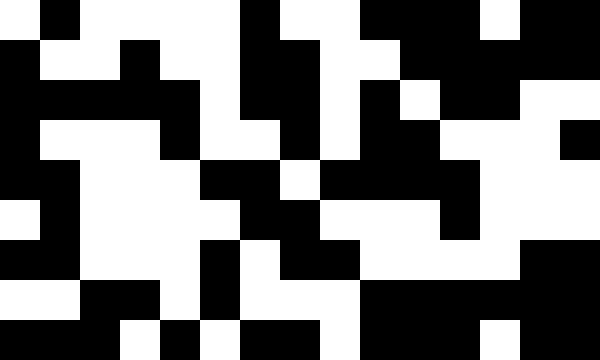[["white", "black", "white", "white", "white", "white", "black", "white", "white", "black", "black", "black", "white", "black", "black"], ["black", "white", "white", "black", "white", "white", "black", "black", "white", "white", "black", "black", "black", "black", "black"], ["black", "black", "black", "black", "black", "white", "black", "black", "white", "black", "white", "black", "black", "white", "white"], ["black", "white", "white", "white", "black", "white", "white", "black", "white", "black", "black", "white", "white", "white", "black"], ["black", "black", "white", "white", "white", "black", "black", "white", "black", "black", "black", "black", "white", "white", "white"], ["white", "black", "white", "white", "white", "white", "black", "black", "white", "white", "white", "black", "white", "white", "white"], ["black", "black", "white", "white", "white", "black", "white", "black", "black", "white", "white", "white", "white", "black", "black"], ["white", "white", "black", "black", "white", "black", "white", "white", "white", "black", "black", "black", "black", "black", "black"], ["black", "black", "black", "white", "black", "white", "black", "black", "white", "black", "black", "black", "white", "black", "black"]]